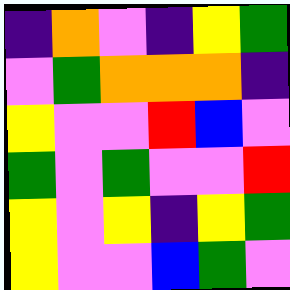[["indigo", "orange", "violet", "indigo", "yellow", "green"], ["violet", "green", "orange", "orange", "orange", "indigo"], ["yellow", "violet", "violet", "red", "blue", "violet"], ["green", "violet", "green", "violet", "violet", "red"], ["yellow", "violet", "yellow", "indigo", "yellow", "green"], ["yellow", "violet", "violet", "blue", "green", "violet"]]